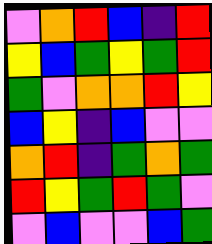[["violet", "orange", "red", "blue", "indigo", "red"], ["yellow", "blue", "green", "yellow", "green", "red"], ["green", "violet", "orange", "orange", "red", "yellow"], ["blue", "yellow", "indigo", "blue", "violet", "violet"], ["orange", "red", "indigo", "green", "orange", "green"], ["red", "yellow", "green", "red", "green", "violet"], ["violet", "blue", "violet", "violet", "blue", "green"]]